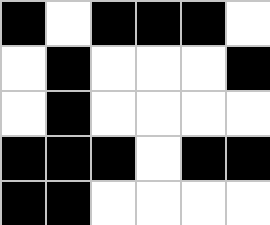[["black", "white", "black", "black", "black", "white"], ["white", "black", "white", "white", "white", "black"], ["white", "black", "white", "white", "white", "white"], ["black", "black", "black", "white", "black", "black"], ["black", "black", "white", "white", "white", "white"]]